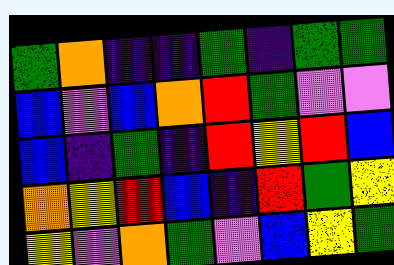[["green", "orange", "indigo", "indigo", "green", "indigo", "green", "green"], ["blue", "violet", "blue", "orange", "red", "green", "violet", "violet"], ["blue", "indigo", "green", "indigo", "red", "yellow", "red", "blue"], ["orange", "yellow", "red", "blue", "indigo", "red", "green", "yellow"], ["yellow", "violet", "orange", "green", "violet", "blue", "yellow", "green"]]